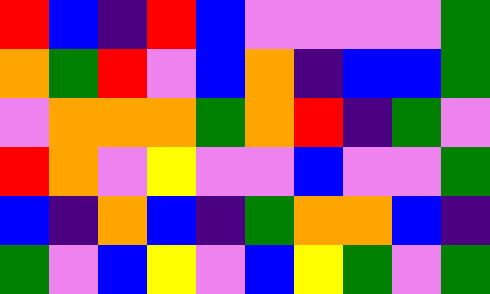[["red", "blue", "indigo", "red", "blue", "violet", "violet", "violet", "violet", "green"], ["orange", "green", "red", "violet", "blue", "orange", "indigo", "blue", "blue", "green"], ["violet", "orange", "orange", "orange", "green", "orange", "red", "indigo", "green", "violet"], ["red", "orange", "violet", "yellow", "violet", "violet", "blue", "violet", "violet", "green"], ["blue", "indigo", "orange", "blue", "indigo", "green", "orange", "orange", "blue", "indigo"], ["green", "violet", "blue", "yellow", "violet", "blue", "yellow", "green", "violet", "green"]]